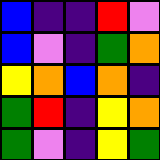[["blue", "indigo", "indigo", "red", "violet"], ["blue", "violet", "indigo", "green", "orange"], ["yellow", "orange", "blue", "orange", "indigo"], ["green", "red", "indigo", "yellow", "orange"], ["green", "violet", "indigo", "yellow", "green"]]